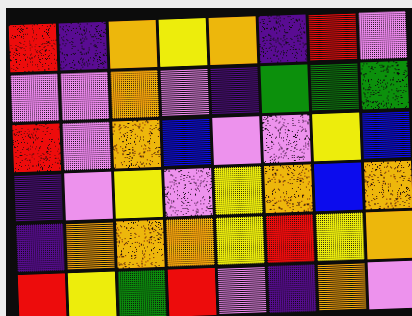[["red", "indigo", "orange", "yellow", "orange", "indigo", "red", "violet"], ["violet", "violet", "orange", "violet", "indigo", "green", "green", "green"], ["red", "violet", "orange", "blue", "violet", "violet", "yellow", "blue"], ["indigo", "violet", "yellow", "violet", "yellow", "orange", "blue", "orange"], ["indigo", "orange", "orange", "orange", "yellow", "red", "yellow", "orange"], ["red", "yellow", "green", "red", "violet", "indigo", "orange", "violet"]]